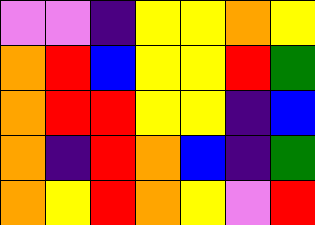[["violet", "violet", "indigo", "yellow", "yellow", "orange", "yellow"], ["orange", "red", "blue", "yellow", "yellow", "red", "green"], ["orange", "red", "red", "yellow", "yellow", "indigo", "blue"], ["orange", "indigo", "red", "orange", "blue", "indigo", "green"], ["orange", "yellow", "red", "orange", "yellow", "violet", "red"]]